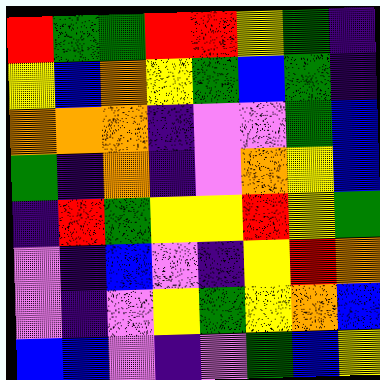[["red", "green", "green", "red", "red", "yellow", "green", "indigo"], ["yellow", "blue", "orange", "yellow", "green", "blue", "green", "indigo"], ["orange", "orange", "orange", "indigo", "violet", "violet", "green", "blue"], ["green", "indigo", "orange", "indigo", "violet", "orange", "yellow", "blue"], ["indigo", "red", "green", "yellow", "yellow", "red", "yellow", "green"], ["violet", "indigo", "blue", "violet", "indigo", "yellow", "red", "orange"], ["violet", "indigo", "violet", "yellow", "green", "yellow", "orange", "blue"], ["blue", "blue", "violet", "indigo", "violet", "green", "blue", "yellow"]]